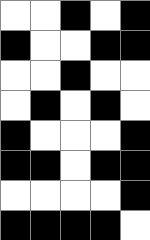[["white", "white", "black", "white", "black"], ["black", "white", "white", "black", "black"], ["white", "white", "black", "white", "white"], ["white", "black", "white", "black", "white"], ["black", "white", "white", "white", "black"], ["black", "black", "white", "black", "black"], ["white", "white", "white", "white", "black"], ["black", "black", "black", "black", "white"]]